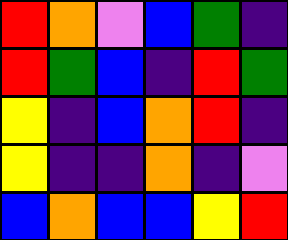[["red", "orange", "violet", "blue", "green", "indigo"], ["red", "green", "blue", "indigo", "red", "green"], ["yellow", "indigo", "blue", "orange", "red", "indigo"], ["yellow", "indigo", "indigo", "orange", "indigo", "violet"], ["blue", "orange", "blue", "blue", "yellow", "red"]]